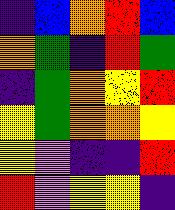[["indigo", "blue", "orange", "red", "blue"], ["orange", "green", "indigo", "red", "green"], ["indigo", "green", "orange", "yellow", "red"], ["yellow", "green", "orange", "orange", "yellow"], ["yellow", "violet", "indigo", "indigo", "red"], ["red", "violet", "yellow", "yellow", "indigo"]]